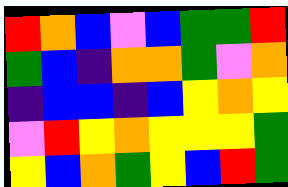[["red", "orange", "blue", "violet", "blue", "green", "green", "red"], ["green", "blue", "indigo", "orange", "orange", "green", "violet", "orange"], ["indigo", "blue", "blue", "indigo", "blue", "yellow", "orange", "yellow"], ["violet", "red", "yellow", "orange", "yellow", "yellow", "yellow", "green"], ["yellow", "blue", "orange", "green", "yellow", "blue", "red", "green"]]